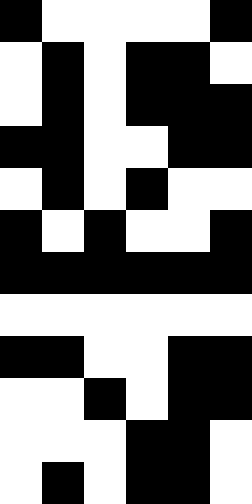[["black", "white", "white", "white", "white", "black"], ["white", "black", "white", "black", "black", "white"], ["white", "black", "white", "black", "black", "black"], ["black", "black", "white", "white", "black", "black"], ["white", "black", "white", "black", "white", "white"], ["black", "white", "black", "white", "white", "black"], ["black", "black", "black", "black", "black", "black"], ["white", "white", "white", "white", "white", "white"], ["black", "black", "white", "white", "black", "black"], ["white", "white", "black", "white", "black", "black"], ["white", "white", "white", "black", "black", "white"], ["white", "black", "white", "black", "black", "white"]]